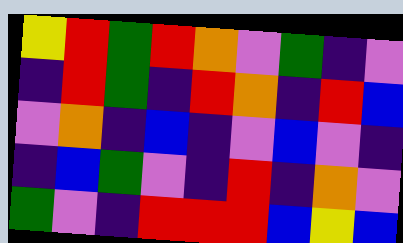[["yellow", "red", "green", "red", "orange", "violet", "green", "indigo", "violet"], ["indigo", "red", "green", "indigo", "red", "orange", "indigo", "red", "blue"], ["violet", "orange", "indigo", "blue", "indigo", "violet", "blue", "violet", "indigo"], ["indigo", "blue", "green", "violet", "indigo", "red", "indigo", "orange", "violet"], ["green", "violet", "indigo", "red", "red", "red", "blue", "yellow", "blue"]]